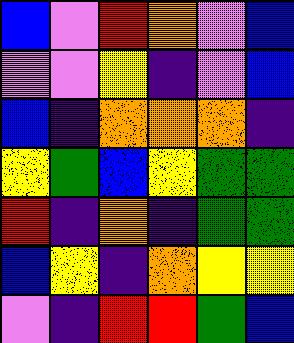[["blue", "violet", "red", "orange", "violet", "blue"], ["violet", "violet", "yellow", "indigo", "violet", "blue"], ["blue", "indigo", "orange", "orange", "orange", "indigo"], ["yellow", "green", "blue", "yellow", "green", "green"], ["red", "indigo", "orange", "indigo", "green", "green"], ["blue", "yellow", "indigo", "orange", "yellow", "yellow"], ["violet", "indigo", "red", "red", "green", "blue"]]